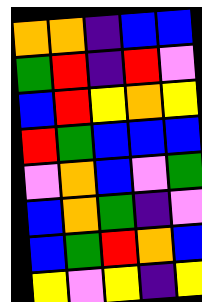[["orange", "orange", "indigo", "blue", "blue"], ["green", "red", "indigo", "red", "violet"], ["blue", "red", "yellow", "orange", "yellow"], ["red", "green", "blue", "blue", "blue"], ["violet", "orange", "blue", "violet", "green"], ["blue", "orange", "green", "indigo", "violet"], ["blue", "green", "red", "orange", "blue"], ["yellow", "violet", "yellow", "indigo", "yellow"]]